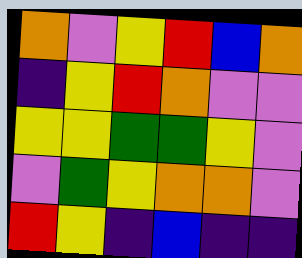[["orange", "violet", "yellow", "red", "blue", "orange"], ["indigo", "yellow", "red", "orange", "violet", "violet"], ["yellow", "yellow", "green", "green", "yellow", "violet"], ["violet", "green", "yellow", "orange", "orange", "violet"], ["red", "yellow", "indigo", "blue", "indigo", "indigo"]]